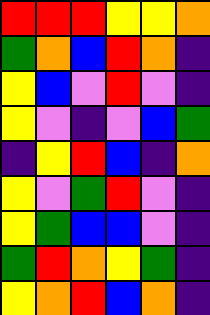[["red", "red", "red", "yellow", "yellow", "orange"], ["green", "orange", "blue", "red", "orange", "indigo"], ["yellow", "blue", "violet", "red", "violet", "indigo"], ["yellow", "violet", "indigo", "violet", "blue", "green"], ["indigo", "yellow", "red", "blue", "indigo", "orange"], ["yellow", "violet", "green", "red", "violet", "indigo"], ["yellow", "green", "blue", "blue", "violet", "indigo"], ["green", "red", "orange", "yellow", "green", "indigo"], ["yellow", "orange", "red", "blue", "orange", "indigo"]]